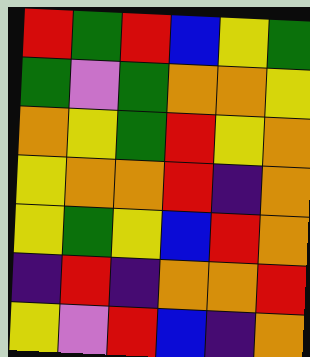[["red", "green", "red", "blue", "yellow", "green"], ["green", "violet", "green", "orange", "orange", "yellow"], ["orange", "yellow", "green", "red", "yellow", "orange"], ["yellow", "orange", "orange", "red", "indigo", "orange"], ["yellow", "green", "yellow", "blue", "red", "orange"], ["indigo", "red", "indigo", "orange", "orange", "red"], ["yellow", "violet", "red", "blue", "indigo", "orange"]]